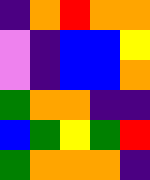[["indigo", "orange", "red", "orange", "orange"], ["violet", "indigo", "blue", "blue", "yellow"], ["violet", "indigo", "blue", "blue", "orange"], ["green", "orange", "orange", "indigo", "indigo"], ["blue", "green", "yellow", "green", "red"], ["green", "orange", "orange", "orange", "indigo"]]